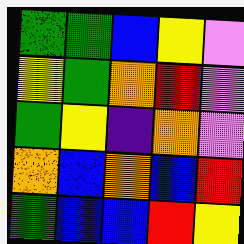[["green", "green", "blue", "yellow", "violet"], ["yellow", "green", "orange", "red", "violet"], ["green", "yellow", "indigo", "orange", "violet"], ["orange", "blue", "orange", "blue", "red"], ["green", "blue", "blue", "red", "yellow"]]